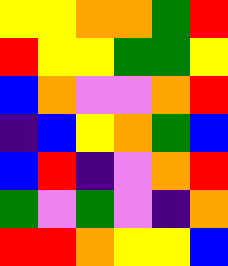[["yellow", "yellow", "orange", "orange", "green", "red"], ["red", "yellow", "yellow", "green", "green", "yellow"], ["blue", "orange", "violet", "violet", "orange", "red"], ["indigo", "blue", "yellow", "orange", "green", "blue"], ["blue", "red", "indigo", "violet", "orange", "red"], ["green", "violet", "green", "violet", "indigo", "orange"], ["red", "red", "orange", "yellow", "yellow", "blue"]]